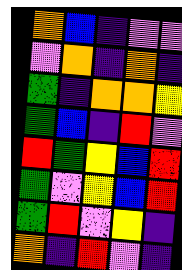[["orange", "blue", "indigo", "violet", "violet"], ["violet", "orange", "indigo", "orange", "indigo"], ["green", "indigo", "orange", "orange", "yellow"], ["green", "blue", "indigo", "red", "violet"], ["red", "green", "yellow", "blue", "red"], ["green", "violet", "yellow", "blue", "red"], ["green", "red", "violet", "yellow", "indigo"], ["orange", "indigo", "red", "violet", "indigo"]]